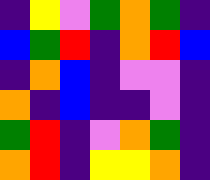[["indigo", "yellow", "violet", "green", "orange", "green", "indigo"], ["blue", "green", "red", "indigo", "orange", "red", "blue"], ["indigo", "orange", "blue", "indigo", "violet", "violet", "indigo"], ["orange", "indigo", "blue", "indigo", "indigo", "violet", "indigo"], ["green", "red", "indigo", "violet", "orange", "green", "indigo"], ["orange", "red", "indigo", "yellow", "yellow", "orange", "indigo"]]